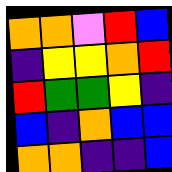[["orange", "orange", "violet", "red", "blue"], ["indigo", "yellow", "yellow", "orange", "red"], ["red", "green", "green", "yellow", "indigo"], ["blue", "indigo", "orange", "blue", "blue"], ["orange", "orange", "indigo", "indigo", "blue"]]